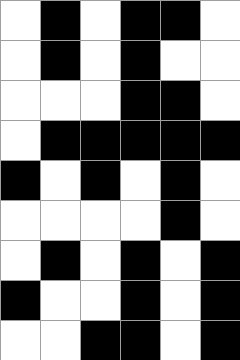[["white", "black", "white", "black", "black", "white"], ["white", "black", "white", "black", "white", "white"], ["white", "white", "white", "black", "black", "white"], ["white", "black", "black", "black", "black", "black"], ["black", "white", "black", "white", "black", "white"], ["white", "white", "white", "white", "black", "white"], ["white", "black", "white", "black", "white", "black"], ["black", "white", "white", "black", "white", "black"], ["white", "white", "black", "black", "white", "black"]]